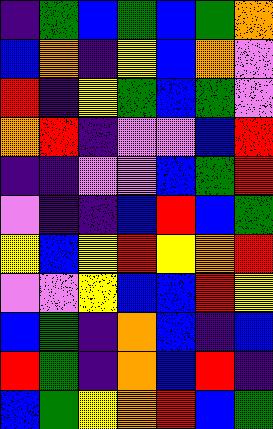[["indigo", "green", "blue", "green", "blue", "green", "orange"], ["blue", "orange", "indigo", "yellow", "blue", "orange", "violet"], ["red", "indigo", "yellow", "green", "blue", "green", "violet"], ["orange", "red", "indigo", "violet", "violet", "blue", "red"], ["indigo", "indigo", "violet", "violet", "blue", "green", "red"], ["violet", "indigo", "indigo", "blue", "red", "blue", "green"], ["yellow", "blue", "yellow", "red", "yellow", "orange", "red"], ["violet", "violet", "yellow", "blue", "blue", "red", "yellow"], ["blue", "green", "indigo", "orange", "blue", "indigo", "blue"], ["red", "green", "indigo", "orange", "blue", "red", "indigo"], ["blue", "green", "yellow", "orange", "red", "blue", "green"]]